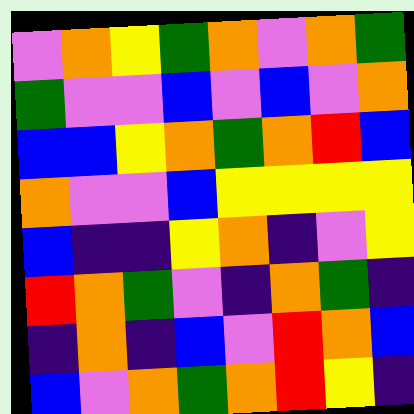[["violet", "orange", "yellow", "green", "orange", "violet", "orange", "green"], ["green", "violet", "violet", "blue", "violet", "blue", "violet", "orange"], ["blue", "blue", "yellow", "orange", "green", "orange", "red", "blue"], ["orange", "violet", "violet", "blue", "yellow", "yellow", "yellow", "yellow"], ["blue", "indigo", "indigo", "yellow", "orange", "indigo", "violet", "yellow"], ["red", "orange", "green", "violet", "indigo", "orange", "green", "indigo"], ["indigo", "orange", "indigo", "blue", "violet", "red", "orange", "blue"], ["blue", "violet", "orange", "green", "orange", "red", "yellow", "indigo"]]